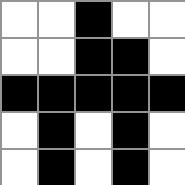[["white", "white", "black", "white", "white"], ["white", "white", "black", "black", "white"], ["black", "black", "black", "black", "black"], ["white", "black", "white", "black", "white"], ["white", "black", "white", "black", "white"]]